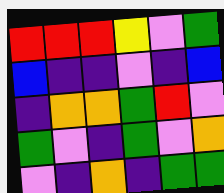[["red", "red", "red", "yellow", "violet", "green"], ["blue", "indigo", "indigo", "violet", "indigo", "blue"], ["indigo", "orange", "orange", "green", "red", "violet"], ["green", "violet", "indigo", "green", "violet", "orange"], ["violet", "indigo", "orange", "indigo", "green", "green"]]